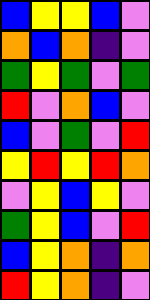[["blue", "yellow", "yellow", "blue", "violet"], ["orange", "blue", "orange", "indigo", "violet"], ["green", "yellow", "green", "violet", "green"], ["red", "violet", "orange", "blue", "violet"], ["blue", "violet", "green", "violet", "red"], ["yellow", "red", "yellow", "red", "orange"], ["violet", "yellow", "blue", "yellow", "violet"], ["green", "yellow", "blue", "violet", "red"], ["blue", "yellow", "orange", "indigo", "orange"], ["red", "yellow", "orange", "indigo", "violet"]]